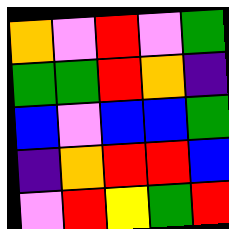[["orange", "violet", "red", "violet", "green"], ["green", "green", "red", "orange", "indigo"], ["blue", "violet", "blue", "blue", "green"], ["indigo", "orange", "red", "red", "blue"], ["violet", "red", "yellow", "green", "red"]]